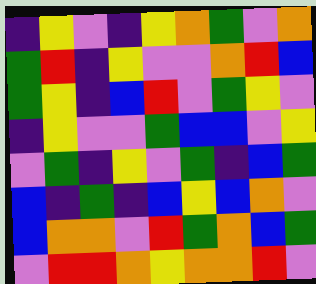[["indigo", "yellow", "violet", "indigo", "yellow", "orange", "green", "violet", "orange"], ["green", "red", "indigo", "yellow", "violet", "violet", "orange", "red", "blue"], ["green", "yellow", "indigo", "blue", "red", "violet", "green", "yellow", "violet"], ["indigo", "yellow", "violet", "violet", "green", "blue", "blue", "violet", "yellow"], ["violet", "green", "indigo", "yellow", "violet", "green", "indigo", "blue", "green"], ["blue", "indigo", "green", "indigo", "blue", "yellow", "blue", "orange", "violet"], ["blue", "orange", "orange", "violet", "red", "green", "orange", "blue", "green"], ["violet", "red", "red", "orange", "yellow", "orange", "orange", "red", "violet"]]